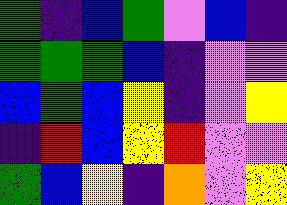[["green", "indigo", "blue", "green", "violet", "blue", "indigo"], ["green", "green", "green", "blue", "indigo", "violet", "violet"], ["blue", "green", "blue", "yellow", "indigo", "violet", "yellow"], ["indigo", "red", "blue", "yellow", "red", "violet", "violet"], ["green", "blue", "yellow", "indigo", "orange", "violet", "yellow"]]